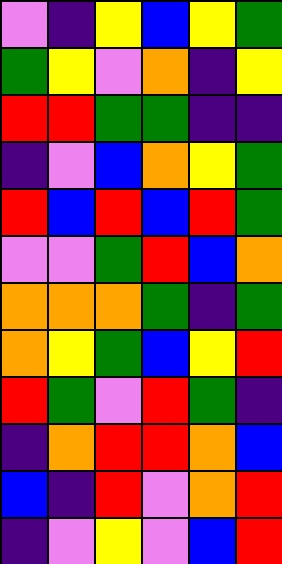[["violet", "indigo", "yellow", "blue", "yellow", "green"], ["green", "yellow", "violet", "orange", "indigo", "yellow"], ["red", "red", "green", "green", "indigo", "indigo"], ["indigo", "violet", "blue", "orange", "yellow", "green"], ["red", "blue", "red", "blue", "red", "green"], ["violet", "violet", "green", "red", "blue", "orange"], ["orange", "orange", "orange", "green", "indigo", "green"], ["orange", "yellow", "green", "blue", "yellow", "red"], ["red", "green", "violet", "red", "green", "indigo"], ["indigo", "orange", "red", "red", "orange", "blue"], ["blue", "indigo", "red", "violet", "orange", "red"], ["indigo", "violet", "yellow", "violet", "blue", "red"]]